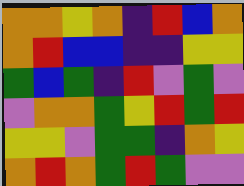[["orange", "orange", "yellow", "orange", "indigo", "red", "blue", "orange"], ["orange", "red", "blue", "blue", "indigo", "indigo", "yellow", "yellow"], ["green", "blue", "green", "indigo", "red", "violet", "green", "violet"], ["violet", "orange", "orange", "green", "yellow", "red", "green", "red"], ["yellow", "yellow", "violet", "green", "green", "indigo", "orange", "yellow"], ["orange", "red", "orange", "green", "red", "green", "violet", "violet"]]